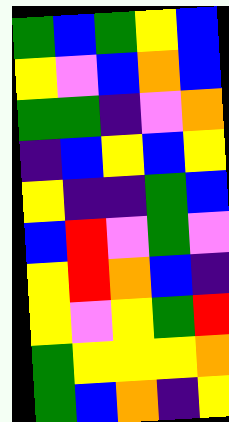[["green", "blue", "green", "yellow", "blue"], ["yellow", "violet", "blue", "orange", "blue"], ["green", "green", "indigo", "violet", "orange"], ["indigo", "blue", "yellow", "blue", "yellow"], ["yellow", "indigo", "indigo", "green", "blue"], ["blue", "red", "violet", "green", "violet"], ["yellow", "red", "orange", "blue", "indigo"], ["yellow", "violet", "yellow", "green", "red"], ["green", "yellow", "yellow", "yellow", "orange"], ["green", "blue", "orange", "indigo", "yellow"]]